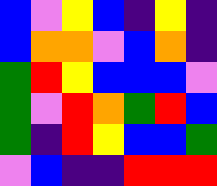[["blue", "violet", "yellow", "blue", "indigo", "yellow", "indigo"], ["blue", "orange", "orange", "violet", "blue", "orange", "indigo"], ["green", "red", "yellow", "blue", "blue", "blue", "violet"], ["green", "violet", "red", "orange", "green", "red", "blue"], ["green", "indigo", "red", "yellow", "blue", "blue", "green"], ["violet", "blue", "indigo", "indigo", "red", "red", "red"]]